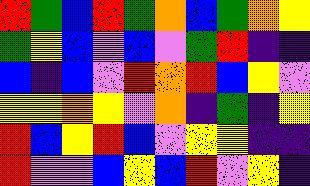[["red", "green", "blue", "red", "green", "orange", "blue", "green", "orange", "yellow"], ["green", "yellow", "blue", "violet", "blue", "violet", "green", "red", "indigo", "indigo"], ["blue", "indigo", "blue", "violet", "red", "orange", "red", "blue", "yellow", "violet"], ["yellow", "yellow", "orange", "yellow", "violet", "orange", "indigo", "green", "indigo", "yellow"], ["red", "blue", "yellow", "red", "blue", "violet", "yellow", "yellow", "indigo", "indigo"], ["red", "violet", "violet", "blue", "yellow", "blue", "red", "violet", "yellow", "indigo"]]